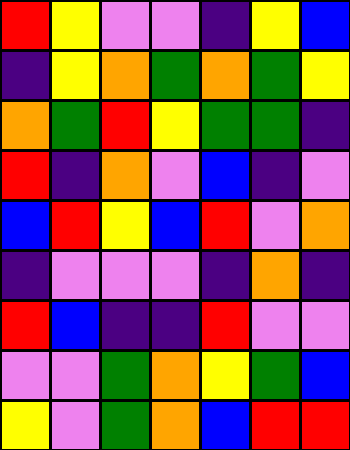[["red", "yellow", "violet", "violet", "indigo", "yellow", "blue"], ["indigo", "yellow", "orange", "green", "orange", "green", "yellow"], ["orange", "green", "red", "yellow", "green", "green", "indigo"], ["red", "indigo", "orange", "violet", "blue", "indigo", "violet"], ["blue", "red", "yellow", "blue", "red", "violet", "orange"], ["indigo", "violet", "violet", "violet", "indigo", "orange", "indigo"], ["red", "blue", "indigo", "indigo", "red", "violet", "violet"], ["violet", "violet", "green", "orange", "yellow", "green", "blue"], ["yellow", "violet", "green", "orange", "blue", "red", "red"]]